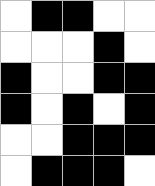[["white", "black", "black", "white", "white"], ["white", "white", "white", "black", "white"], ["black", "white", "white", "black", "black"], ["black", "white", "black", "white", "black"], ["white", "white", "black", "black", "black"], ["white", "black", "black", "black", "white"]]